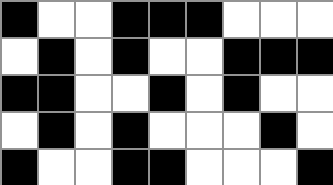[["black", "white", "white", "black", "black", "black", "white", "white", "white"], ["white", "black", "white", "black", "white", "white", "black", "black", "black"], ["black", "black", "white", "white", "black", "white", "black", "white", "white"], ["white", "black", "white", "black", "white", "white", "white", "black", "white"], ["black", "white", "white", "black", "black", "white", "white", "white", "black"]]